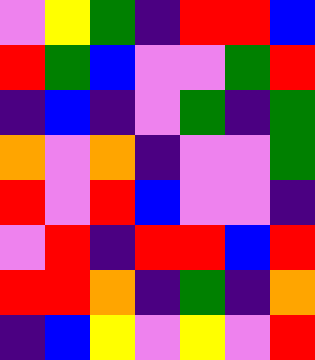[["violet", "yellow", "green", "indigo", "red", "red", "blue"], ["red", "green", "blue", "violet", "violet", "green", "red"], ["indigo", "blue", "indigo", "violet", "green", "indigo", "green"], ["orange", "violet", "orange", "indigo", "violet", "violet", "green"], ["red", "violet", "red", "blue", "violet", "violet", "indigo"], ["violet", "red", "indigo", "red", "red", "blue", "red"], ["red", "red", "orange", "indigo", "green", "indigo", "orange"], ["indigo", "blue", "yellow", "violet", "yellow", "violet", "red"]]